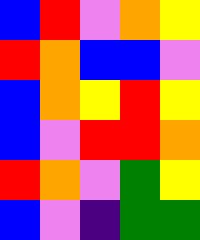[["blue", "red", "violet", "orange", "yellow"], ["red", "orange", "blue", "blue", "violet"], ["blue", "orange", "yellow", "red", "yellow"], ["blue", "violet", "red", "red", "orange"], ["red", "orange", "violet", "green", "yellow"], ["blue", "violet", "indigo", "green", "green"]]